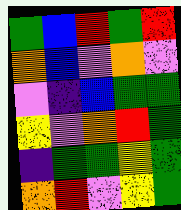[["green", "blue", "red", "green", "red"], ["orange", "blue", "violet", "orange", "violet"], ["violet", "indigo", "blue", "green", "green"], ["yellow", "violet", "orange", "red", "green"], ["indigo", "green", "green", "yellow", "green"], ["orange", "red", "violet", "yellow", "green"]]